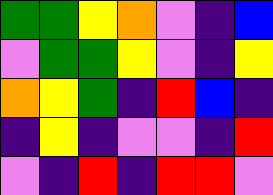[["green", "green", "yellow", "orange", "violet", "indigo", "blue"], ["violet", "green", "green", "yellow", "violet", "indigo", "yellow"], ["orange", "yellow", "green", "indigo", "red", "blue", "indigo"], ["indigo", "yellow", "indigo", "violet", "violet", "indigo", "red"], ["violet", "indigo", "red", "indigo", "red", "red", "violet"]]